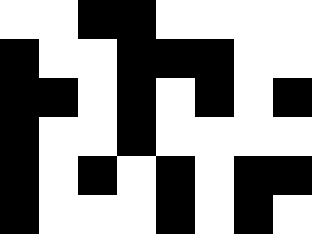[["white", "white", "black", "black", "white", "white", "white", "white"], ["black", "white", "white", "black", "black", "black", "white", "white"], ["black", "black", "white", "black", "white", "black", "white", "black"], ["black", "white", "white", "black", "white", "white", "white", "white"], ["black", "white", "black", "white", "black", "white", "black", "black"], ["black", "white", "white", "white", "black", "white", "black", "white"]]